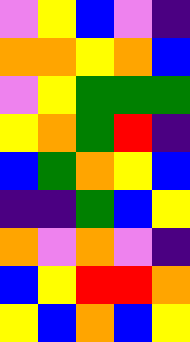[["violet", "yellow", "blue", "violet", "indigo"], ["orange", "orange", "yellow", "orange", "blue"], ["violet", "yellow", "green", "green", "green"], ["yellow", "orange", "green", "red", "indigo"], ["blue", "green", "orange", "yellow", "blue"], ["indigo", "indigo", "green", "blue", "yellow"], ["orange", "violet", "orange", "violet", "indigo"], ["blue", "yellow", "red", "red", "orange"], ["yellow", "blue", "orange", "blue", "yellow"]]